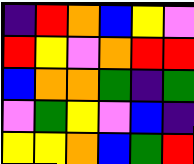[["indigo", "red", "orange", "blue", "yellow", "violet"], ["red", "yellow", "violet", "orange", "red", "red"], ["blue", "orange", "orange", "green", "indigo", "green"], ["violet", "green", "yellow", "violet", "blue", "indigo"], ["yellow", "yellow", "orange", "blue", "green", "red"]]